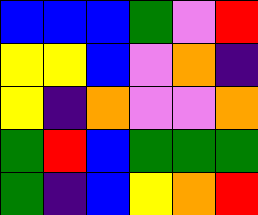[["blue", "blue", "blue", "green", "violet", "red"], ["yellow", "yellow", "blue", "violet", "orange", "indigo"], ["yellow", "indigo", "orange", "violet", "violet", "orange"], ["green", "red", "blue", "green", "green", "green"], ["green", "indigo", "blue", "yellow", "orange", "red"]]